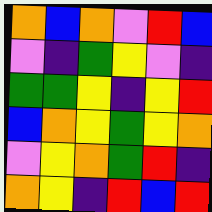[["orange", "blue", "orange", "violet", "red", "blue"], ["violet", "indigo", "green", "yellow", "violet", "indigo"], ["green", "green", "yellow", "indigo", "yellow", "red"], ["blue", "orange", "yellow", "green", "yellow", "orange"], ["violet", "yellow", "orange", "green", "red", "indigo"], ["orange", "yellow", "indigo", "red", "blue", "red"]]